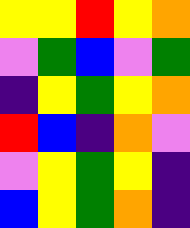[["yellow", "yellow", "red", "yellow", "orange"], ["violet", "green", "blue", "violet", "green"], ["indigo", "yellow", "green", "yellow", "orange"], ["red", "blue", "indigo", "orange", "violet"], ["violet", "yellow", "green", "yellow", "indigo"], ["blue", "yellow", "green", "orange", "indigo"]]